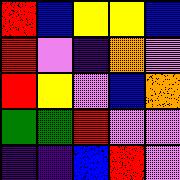[["red", "blue", "yellow", "yellow", "blue"], ["red", "violet", "indigo", "orange", "violet"], ["red", "yellow", "violet", "blue", "orange"], ["green", "green", "red", "violet", "violet"], ["indigo", "indigo", "blue", "red", "violet"]]